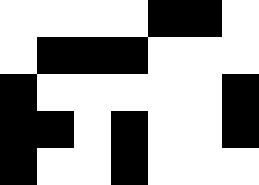[["white", "white", "white", "white", "black", "black", "white"], ["white", "black", "black", "black", "white", "white", "white"], ["black", "white", "white", "white", "white", "white", "black"], ["black", "black", "white", "black", "white", "white", "black"], ["black", "white", "white", "black", "white", "white", "white"]]